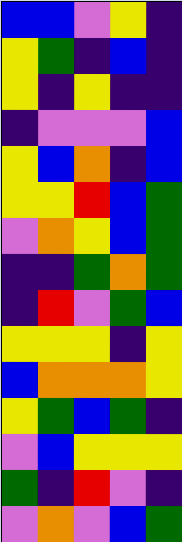[["blue", "blue", "violet", "yellow", "indigo"], ["yellow", "green", "indigo", "blue", "indigo"], ["yellow", "indigo", "yellow", "indigo", "indigo"], ["indigo", "violet", "violet", "violet", "blue"], ["yellow", "blue", "orange", "indigo", "blue"], ["yellow", "yellow", "red", "blue", "green"], ["violet", "orange", "yellow", "blue", "green"], ["indigo", "indigo", "green", "orange", "green"], ["indigo", "red", "violet", "green", "blue"], ["yellow", "yellow", "yellow", "indigo", "yellow"], ["blue", "orange", "orange", "orange", "yellow"], ["yellow", "green", "blue", "green", "indigo"], ["violet", "blue", "yellow", "yellow", "yellow"], ["green", "indigo", "red", "violet", "indigo"], ["violet", "orange", "violet", "blue", "green"]]